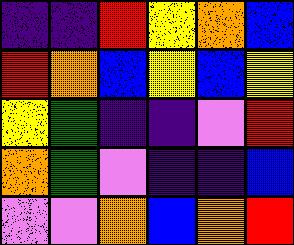[["indigo", "indigo", "red", "yellow", "orange", "blue"], ["red", "orange", "blue", "yellow", "blue", "yellow"], ["yellow", "green", "indigo", "indigo", "violet", "red"], ["orange", "green", "violet", "indigo", "indigo", "blue"], ["violet", "violet", "orange", "blue", "orange", "red"]]